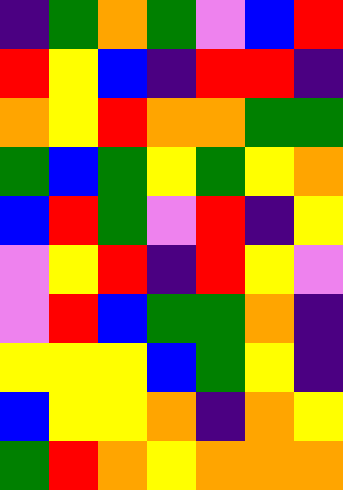[["indigo", "green", "orange", "green", "violet", "blue", "red"], ["red", "yellow", "blue", "indigo", "red", "red", "indigo"], ["orange", "yellow", "red", "orange", "orange", "green", "green"], ["green", "blue", "green", "yellow", "green", "yellow", "orange"], ["blue", "red", "green", "violet", "red", "indigo", "yellow"], ["violet", "yellow", "red", "indigo", "red", "yellow", "violet"], ["violet", "red", "blue", "green", "green", "orange", "indigo"], ["yellow", "yellow", "yellow", "blue", "green", "yellow", "indigo"], ["blue", "yellow", "yellow", "orange", "indigo", "orange", "yellow"], ["green", "red", "orange", "yellow", "orange", "orange", "orange"]]